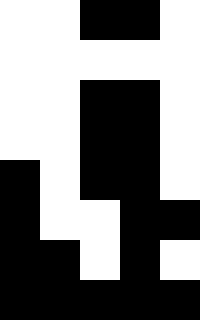[["white", "white", "black", "black", "white"], ["white", "white", "white", "white", "white"], ["white", "white", "black", "black", "white"], ["white", "white", "black", "black", "white"], ["black", "white", "black", "black", "white"], ["black", "white", "white", "black", "black"], ["black", "black", "white", "black", "white"], ["black", "black", "black", "black", "black"]]